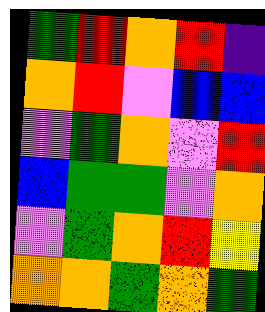[["green", "red", "orange", "red", "indigo"], ["orange", "red", "violet", "blue", "blue"], ["violet", "green", "orange", "violet", "red"], ["blue", "green", "green", "violet", "orange"], ["violet", "green", "orange", "red", "yellow"], ["orange", "orange", "green", "orange", "green"]]